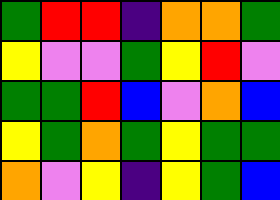[["green", "red", "red", "indigo", "orange", "orange", "green"], ["yellow", "violet", "violet", "green", "yellow", "red", "violet"], ["green", "green", "red", "blue", "violet", "orange", "blue"], ["yellow", "green", "orange", "green", "yellow", "green", "green"], ["orange", "violet", "yellow", "indigo", "yellow", "green", "blue"]]